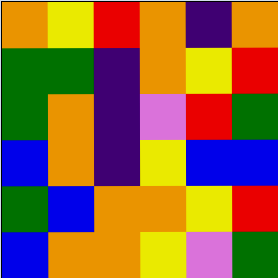[["orange", "yellow", "red", "orange", "indigo", "orange"], ["green", "green", "indigo", "orange", "yellow", "red"], ["green", "orange", "indigo", "violet", "red", "green"], ["blue", "orange", "indigo", "yellow", "blue", "blue"], ["green", "blue", "orange", "orange", "yellow", "red"], ["blue", "orange", "orange", "yellow", "violet", "green"]]